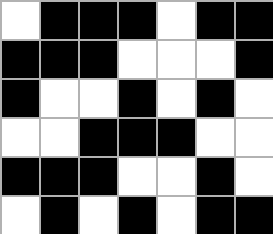[["white", "black", "black", "black", "white", "black", "black"], ["black", "black", "black", "white", "white", "white", "black"], ["black", "white", "white", "black", "white", "black", "white"], ["white", "white", "black", "black", "black", "white", "white"], ["black", "black", "black", "white", "white", "black", "white"], ["white", "black", "white", "black", "white", "black", "black"]]